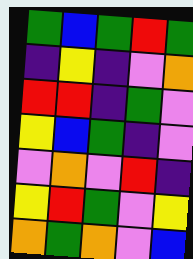[["green", "blue", "green", "red", "green"], ["indigo", "yellow", "indigo", "violet", "orange"], ["red", "red", "indigo", "green", "violet"], ["yellow", "blue", "green", "indigo", "violet"], ["violet", "orange", "violet", "red", "indigo"], ["yellow", "red", "green", "violet", "yellow"], ["orange", "green", "orange", "violet", "blue"]]